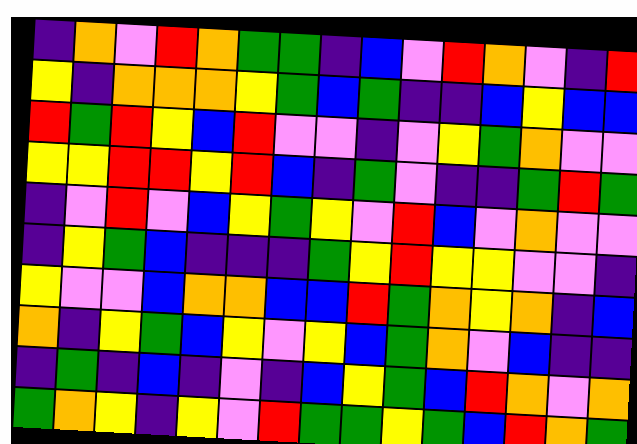[["indigo", "orange", "violet", "red", "orange", "green", "green", "indigo", "blue", "violet", "red", "orange", "violet", "indigo", "red"], ["yellow", "indigo", "orange", "orange", "orange", "yellow", "green", "blue", "green", "indigo", "indigo", "blue", "yellow", "blue", "blue"], ["red", "green", "red", "yellow", "blue", "red", "violet", "violet", "indigo", "violet", "yellow", "green", "orange", "violet", "violet"], ["yellow", "yellow", "red", "red", "yellow", "red", "blue", "indigo", "green", "violet", "indigo", "indigo", "green", "red", "green"], ["indigo", "violet", "red", "violet", "blue", "yellow", "green", "yellow", "violet", "red", "blue", "violet", "orange", "violet", "violet"], ["indigo", "yellow", "green", "blue", "indigo", "indigo", "indigo", "green", "yellow", "red", "yellow", "yellow", "violet", "violet", "indigo"], ["yellow", "violet", "violet", "blue", "orange", "orange", "blue", "blue", "red", "green", "orange", "yellow", "orange", "indigo", "blue"], ["orange", "indigo", "yellow", "green", "blue", "yellow", "violet", "yellow", "blue", "green", "orange", "violet", "blue", "indigo", "indigo"], ["indigo", "green", "indigo", "blue", "indigo", "violet", "indigo", "blue", "yellow", "green", "blue", "red", "orange", "violet", "orange"], ["green", "orange", "yellow", "indigo", "yellow", "violet", "red", "green", "green", "yellow", "green", "blue", "red", "orange", "green"]]